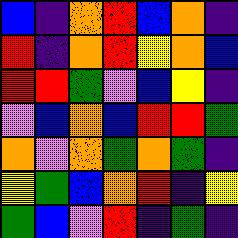[["blue", "indigo", "orange", "red", "blue", "orange", "indigo"], ["red", "indigo", "orange", "red", "yellow", "orange", "blue"], ["red", "red", "green", "violet", "blue", "yellow", "indigo"], ["violet", "blue", "orange", "blue", "red", "red", "green"], ["orange", "violet", "orange", "green", "orange", "green", "indigo"], ["yellow", "green", "blue", "orange", "red", "indigo", "yellow"], ["green", "blue", "violet", "red", "indigo", "green", "indigo"]]